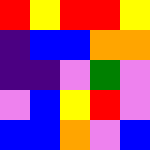[["red", "yellow", "red", "red", "yellow"], ["indigo", "blue", "blue", "orange", "orange"], ["indigo", "indigo", "violet", "green", "violet"], ["violet", "blue", "yellow", "red", "violet"], ["blue", "blue", "orange", "violet", "blue"]]